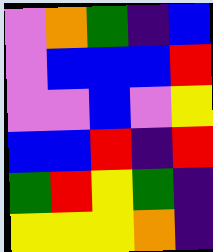[["violet", "orange", "green", "indigo", "blue"], ["violet", "blue", "blue", "blue", "red"], ["violet", "violet", "blue", "violet", "yellow"], ["blue", "blue", "red", "indigo", "red"], ["green", "red", "yellow", "green", "indigo"], ["yellow", "yellow", "yellow", "orange", "indigo"]]